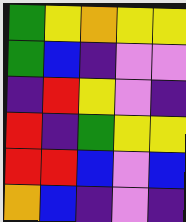[["green", "yellow", "orange", "yellow", "yellow"], ["green", "blue", "indigo", "violet", "violet"], ["indigo", "red", "yellow", "violet", "indigo"], ["red", "indigo", "green", "yellow", "yellow"], ["red", "red", "blue", "violet", "blue"], ["orange", "blue", "indigo", "violet", "indigo"]]